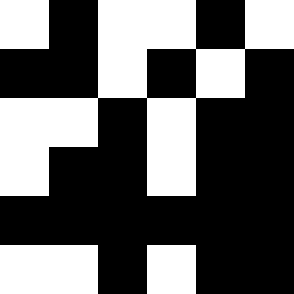[["white", "black", "white", "white", "black", "white"], ["black", "black", "white", "black", "white", "black"], ["white", "white", "black", "white", "black", "black"], ["white", "black", "black", "white", "black", "black"], ["black", "black", "black", "black", "black", "black"], ["white", "white", "black", "white", "black", "black"]]